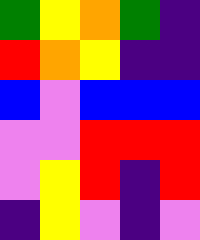[["green", "yellow", "orange", "green", "indigo"], ["red", "orange", "yellow", "indigo", "indigo"], ["blue", "violet", "blue", "blue", "blue"], ["violet", "violet", "red", "red", "red"], ["violet", "yellow", "red", "indigo", "red"], ["indigo", "yellow", "violet", "indigo", "violet"]]